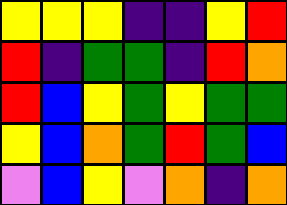[["yellow", "yellow", "yellow", "indigo", "indigo", "yellow", "red"], ["red", "indigo", "green", "green", "indigo", "red", "orange"], ["red", "blue", "yellow", "green", "yellow", "green", "green"], ["yellow", "blue", "orange", "green", "red", "green", "blue"], ["violet", "blue", "yellow", "violet", "orange", "indigo", "orange"]]